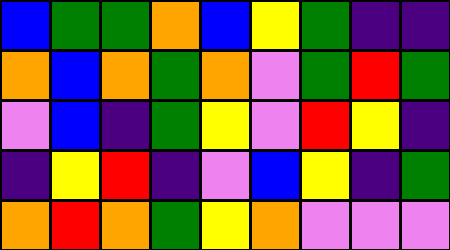[["blue", "green", "green", "orange", "blue", "yellow", "green", "indigo", "indigo"], ["orange", "blue", "orange", "green", "orange", "violet", "green", "red", "green"], ["violet", "blue", "indigo", "green", "yellow", "violet", "red", "yellow", "indigo"], ["indigo", "yellow", "red", "indigo", "violet", "blue", "yellow", "indigo", "green"], ["orange", "red", "orange", "green", "yellow", "orange", "violet", "violet", "violet"]]